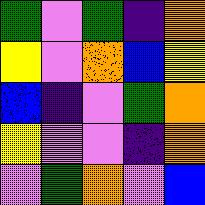[["green", "violet", "green", "indigo", "orange"], ["yellow", "violet", "orange", "blue", "yellow"], ["blue", "indigo", "violet", "green", "orange"], ["yellow", "violet", "violet", "indigo", "orange"], ["violet", "green", "orange", "violet", "blue"]]